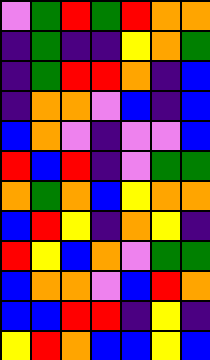[["violet", "green", "red", "green", "red", "orange", "orange"], ["indigo", "green", "indigo", "indigo", "yellow", "orange", "green"], ["indigo", "green", "red", "red", "orange", "indigo", "blue"], ["indigo", "orange", "orange", "violet", "blue", "indigo", "blue"], ["blue", "orange", "violet", "indigo", "violet", "violet", "blue"], ["red", "blue", "red", "indigo", "violet", "green", "green"], ["orange", "green", "orange", "blue", "yellow", "orange", "orange"], ["blue", "red", "yellow", "indigo", "orange", "yellow", "indigo"], ["red", "yellow", "blue", "orange", "violet", "green", "green"], ["blue", "orange", "orange", "violet", "blue", "red", "orange"], ["blue", "blue", "red", "red", "indigo", "yellow", "indigo"], ["yellow", "red", "orange", "blue", "blue", "yellow", "blue"]]